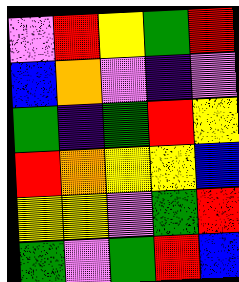[["violet", "red", "yellow", "green", "red"], ["blue", "orange", "violet", "indigo", "violet"], ["green", "indigo", "green", "red", "yellow"], ["red", "orange", "yellow", "yellow", "blue"], ["yellow", "yellow", "violet", "green", "red"], ["green", "violet", "green", "red", "blue"]]